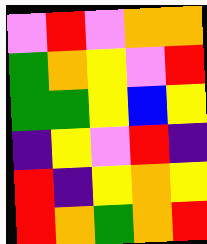[["violet", "red", "violet", "orange", "orange"], ["green", "orange", "yellow", "violet", "red"], ["green", "green", "yellow", "blue", "yellow"], ["indigo", "yellow", "violet", "red", "indigo"], ["red", "indigo", "yellow", "orange", "yellow"], ["red", "orange", "green", "orange", "red"]]